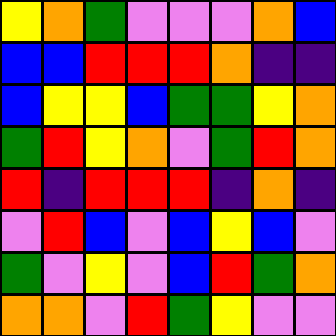[["yellow", "orange", "green", "violet", "violet", "violet", "orange", "blue"], ["blue", "blue", "red", "red", "red", "orange", "indigo", "indigo"], ["blue", "yellow", "yellow", "blue", "green", "green", "yellow", "orange"], ["green", "red", "yellow", "orange", "violet", "green", "red", "orange"], ["red", "indigo", "red", "red", "red", "indigo", "orange", "indigo"], ["violet", "red", "blue", "violet", "blue", "yellow", "blue", "violet"], ["green", "violet", "yellow", "violet", "blue", "red", "green", "orange"], ["orange", "orange", "violet", "red", "green", "yellow", "violet", "violet"]]